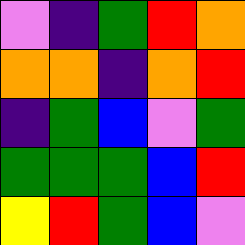[["violet", "indigo", "green", "red", "orange"], ["orange", "orange", "indigo", "orange", "red"], ["indigo", "green", "blue", "violet", "green"], ["green", "green", "green", "blue", "red"], ["yellow", "red", "green", "blue", "violet"]]